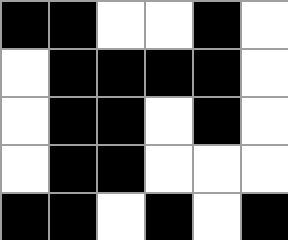[["black", "black", "white", "white", "black", "white"], ["white", "black", "black", "black", "black", "white"], ["white", "black", "black", "white", "black", "white"], ["white", "black", "black", "white", "white", "white"], ["black", "black", "white", "black", "white", "black"]]